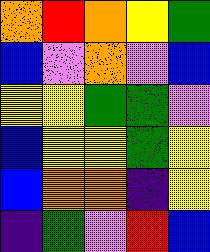[["orange", "red", "orange", "yellow", "green"], ["blue", "violet", "orange", "violet", "blue"], ["yellow", "yellow", "green", "green", "violet"], ["blue", "yellow", "yellow", "green", "yellow"], ["blue", "orange", "orange", "indigo", "yellow"], ["indigo", "green", "violet", "red", "blue"]]